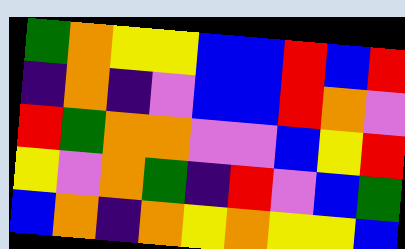[["green", "orange", "yellow", "yellow", "blue", "blue", "red", "blue", "red"], ["indigo", "orange", "indigo", "violet", "blue", "blue", "red", "orange", "violet"], ["red", "green", "orange", "orange", "violet", "violet", "blue", "yellow", "red"], ["yellow", "violet", "orange", "green", "indigo", "red", "violet", "blue", "green"], ["blue", "orange", "indigo", "orange", "yellow", "orange", "yellow", "yellow", "blue"]]